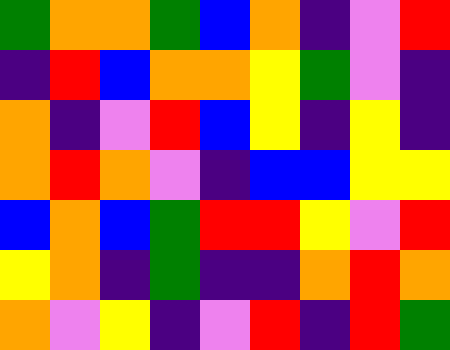[["green", "orange", "orange", "green", "blue", "orange", "indigo", "violet", "red"], ["indigo", "red", "blue", "orange", "orange", "yellow", "green", "violet", "indigo"], ["orange", "indigo", "violet", "red", "blue", "yellow", "indigo", "yellow", "indigo"], ["orange", "red", "orange", "violet", "indigo", "blue", "blue", "yellow", "yellow"], ["blue", "orange", "blue", "green", "red", "red", "yellow", "violet", "red"], ["yellow", "orange", "indigo", "green", "indigo", "indigo", "orange", "red", "orange"], ["orange", "violet", "yellow", "indigo", "violet", "red", "indigo", "red", "green"]]